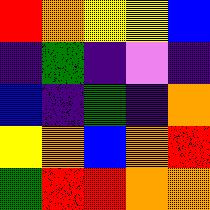[["red", "orange", "yellow", "yellow", "blue"], ["indigo", "green", "indigo", "violet", "indigo"], ["blue", "indigo", "green", "indigo", "orange"], ["yellow", "orange", "blue", "orange", "red"], ["green", "red", "red", "orange", "orange"]]